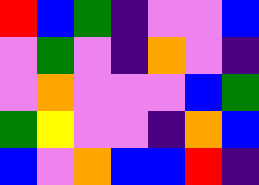[["red", "blue", "green", "indigo", "violet", "violet", "blue"], ["violet", "green", "violet", "indigo", "orange", "violet", "indigo"], ["violet", "orange", "violet", "violet", "violet", "blue", "green"], ["green", "yellow", "violet", "violet", "indigo", "orange", "blue"], ["blue", "violet", "orange", "blue", "blue", "red", "indigo"]]